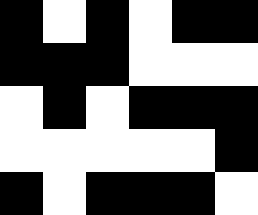[["black", "white", "black", "white", "black", "black"], ["black", "black", "black", "white", "white", "white"], ["white", "black", "white", "black", "black", "black"], ["white", "white", "white", "white", "white", "black"], ["black", "white", "black", "black", "black", "white"]]